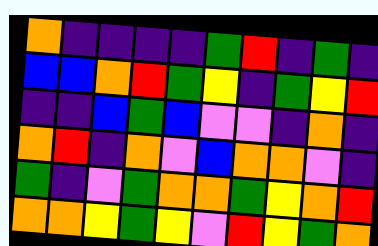[["orange", "indigo", "indigo", "indigo", "indigo", "green", "red", "indigo", "green", "indigo"], ["blue", "blue", "orange", "red", "green", "yellow", "indigo", "green", "yellow", "red"], ["indigo", "indigo", "blue", "green", "blue", "violet", "violet", "indigo", "orange", "indigo"], ["orange", "red", "indigo", "orange", "violet", "blue", "orange", "orange", "violet", "indigo"], ["green", "indigo", "violet", "green", "orange", "orange", "green", "yellow", "orange", "red"], ["orange", "orange", "yellow", "green", "yellow", "violet", "red", "yellow", "green", "orange"]]